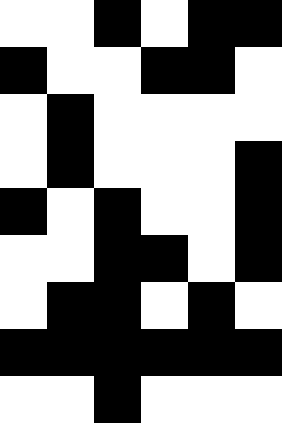[["white", "white", "black", "white", "black", "black"], ["black", "white", "white", "black", "black", "white"], ["white", "black", "white", "white", "white", "white"], ["white", "black", "white", "white", "white", "black"], ["black", "white", "black", "white", "white", "black"], ["white", "white", "black", "black", "white", "black"], ["white", "black", "black", "white", "black", "white"], ["black", "black", "black", "black", "black", "black"], ["white", "white", "black", "white", "white", "white"]]